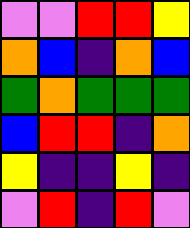[["violet", "violet", "red", "red", "yellow"], ["orange", "blue", "indigo", "orange", "blue"], ["green", "orange", "green", "green", "green"], ["blue", "red", "red", "indigo", "orange"], ["yellow", "indigo", "indigo", "yellow", "indigo"], ["violet", "red", "indigo", "red", "violet"]]